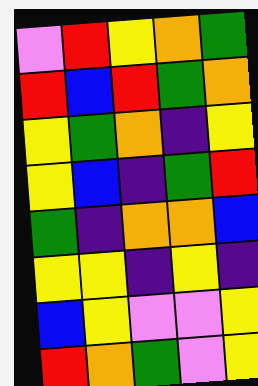[["violet", "red", "yellow", "orange", "green"], ["red", "blue", "red", "green", "orange"], ["yellow", "green", "orange", "indigo", "yellow"], ["yellow", "blue", "indigo", "green", "red"], ["green", "indigo", "orange", "orange", "blue"], ["yellow", "yellow", "indigo", "yellow", "indigo"], ["blue", "yellow", "violet", "violet", "yellow"], ["red", "orange", "green", "violet", "yellow"]]